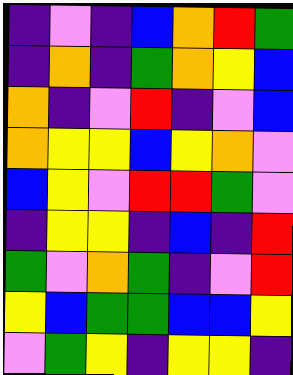[["indigo", "violet", "indigo", "blue", "orange", "red", "green"], ["indigo", "orange", "indigo", "green", "orange", "yellow", "blue"], ["orange", "indigo", "violet", "red", "indigo", "violet", "blue"], ["orange", "yellow", "yellow", "blue", "yellow", "orange", "violet"], ["blue", "yellow", "violet", "red", "red", "green", "violet"], ["indigo", "yellow", "yellow", "indigo", "blue", "indigo", "red"], ["green", "violet", "orange", "green", "indigo", "violet", "red"], ["yellow", "blue", "green", "green", "blue", "blue", "yellow"], ["violet", "green", "yellow", "indigo", "yellow", "yellow", "indigo"]]